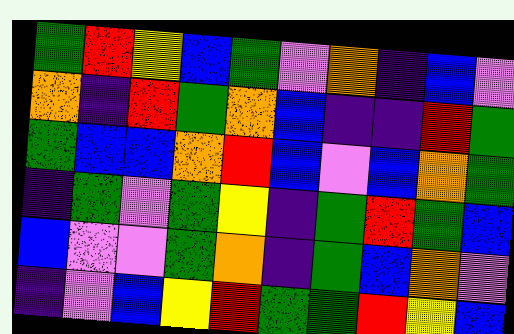[["green", "red", "yellow", "blue", "green", "violet", "orange", "indigo", "blue", "violet"], ["orange", "indigo", "red", "green", "orange", "blue", "indigo", "indigo", "red", "green"], ["green", "blue", "blue", "orange", "red", "blue", "violet", "blue", "orange", "green"], ["indigo", "green", "violet", "green", "yellow", "indigo", "green", "red", "green", "blue"], ["blue", "violet", "violet", "green", "orange", "indigo", "green", "blue", "orange", "violet"], ["indigo", "violet", "blue", "yellow", "red", "green", "green", "red", "yellow", "blue"]]